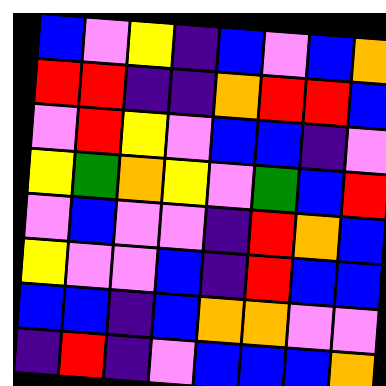[["blue", "violet", "yellow", "indigo", "blue", "violet", "blue", "orange"], ["red", "red", "indigo", "indigo", "orange", "red", "red", "blue"], ["violet", "red", "yellow", "violet", "blue", "blue", "indigo", "violet"], ["yellow", "green", "orange", "yellow", "violet", "green", "blue", "red"], ["violet", "blue", "violet", "violet", "indigo", "red", "orange", "blue"], ["yellow", "violet", "violet", "blue", "indigo", "red", "blue", "blue"], ["blue", "blue", "indigo", "blue", "orange", "orange", "violet", "violet"], ["indigo", "red", "indigo", "violet", "blue", "blue", "blue", "orange"]]